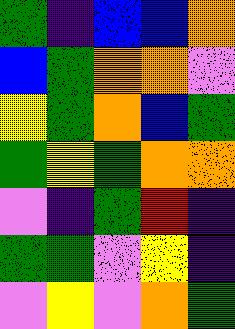[["green", "indigo", "blue", "blue", "orange"], ["blue", "green", "orange", "orange", "violet"], ["yellow", "green", "orange", "blue", "green"], ["green", "yellow", "green", "orange", "orange"], ["violet", "indigo", "green", "red", "indigo"], ["green", "green", "violet", "yellow", "indigo"], ["violet", "yellow", "violet", "orange", "green"]]